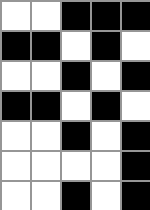[["white", "white", "black", "black", "black"], ["black", "black", "white", "black", "white"], ["white", "white", "black", "white", "black"], ["black", "black", "white", "black", "white"], ["white", "white", "black", "white", "black"], ["white", "white", "white", "white", "black"], ["white", "white", "black", "white", "black"]]